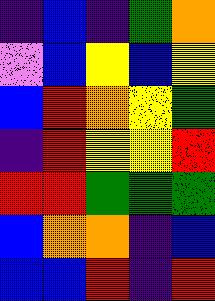[["indigo", "blue", "indigo", "green", "orange"], ["violet", "blue", "yellow", "blue", "yellow"], ["blue", "red", "orange", "yellow", "green"], ["indigo", "red", "yellow", "yellow", "red"], ["red", "red", "green", "green", "green"], ["blue", "orange", "orange", "indigo", "blue"], ["blue", "blue", "red", "indigo", "red"]]